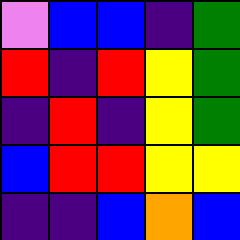[["violet", "blue", "blue", "indigo", "green"], ["red", "indigo", "red", "yellow", "green"], ["indigo", "red", "indigo", "yellow", "green"], ["blue", "red", "red", "yellow", "yellow"], ["indigo", "indigo", "blue", "orange", "blue"]]